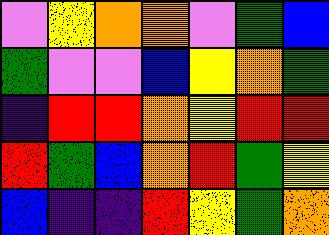[["violet", "yellow", "orange", "orange", "violet", "green", "blue"], ["green", "violet", "violet", "blue", "yellow", "orange", "green"], ["indigo", "red", "red", "orange", "yellow", "red", "red"], ["red", "green", "blue", "orange", "red", "green", "yellow"], ["blue", "indigo", "indigo", "red", "yellow", "green", "orange"]]